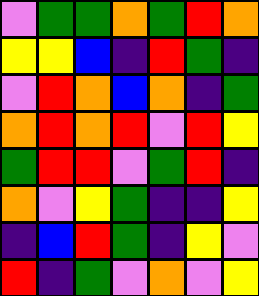[["violet", "green", "green", "orange", "green", "red", "orange"], ["yellow", "yellow", "blue", "indigo", "red", "green", "indigo"], ["violet", "red", "orange", "blue", "orange", "indigo", "green"], ["orange", "red", "orange", "red", "violet", "red", "yellow"], ["green", "red", "red", "violet", "green", "red", "indigo"], ["orange", "violet", "yellow", "green", "indigo", "indigo", "yellow"], ["indigo", "blue", "red", "green", "indigo", "yellow", "violet"], ["red", "indigo", "green", "violet", "orange", "violet", "yellow"]]